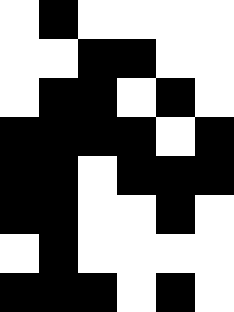[["white", "black", "white", "white", "white", "white"], ["white", "white", "black", "black", "white", "white"], ["white", "black", "black", "white", "black", "white"], ["black", "black", "black", "black", "white", "black"], ["black", "black", "white", "black", "black", "black"], ["black", "black", "white", "white", "black", "white"], ["white", "black", "white", "white", "white", "white"], ["black", "black", "black", "white", "black", "white"]]